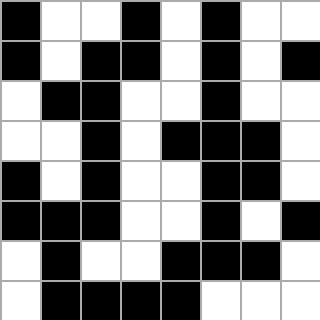[["black", "white", "white", "black", "white", "black", "white", "white"], ["black", "white", "black", "black", "white", "black", "white", "black"], ["white", "black", "black", "white", "white", "black", "white", "white"], ["white", "white", "black", "white", "black", "black", "black", "white"], ["black", "white", "black", "white", "white", "black", "black", "white"], ["black", "black", "black", "white", "white", "black", "white", "black"], ["white", "black", "white", "white", "black", "black", "black", "white"], ["white", "black", "black", "black", "black", "white", "white", "white"]]